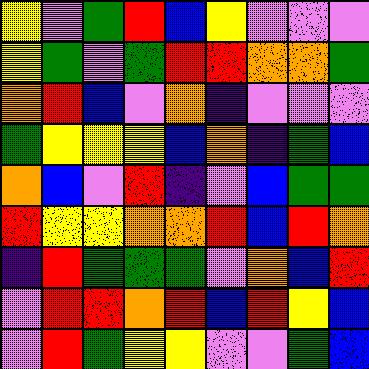[["yellow", "violet", "green", "red", "blue", "yellow", "violet", "violet", "violet"], ["yellow", "green", "violet", "green", "red", "red", "orange", "orange", "green"], ["orange", "red", "blue", "violet", "orange", "indigo", "violet", "violet", "violet"], ["green", "yellow", "yellow", "yellow", "blue", "orange", "indigo", "green", "blue"], ["orange", "blue", "violet", "red", "indigo", "violet", "blue", "green", "green"], ["red", "yellow", "yellow", "orange", "orange", "red", "blue", "red", "orange"], ["indigo", "red", "green", "green", "green", "violet", "orange", "blue", "red"], ["violet", "red", "red", "orange", "red", "blue", "red", "yellow", "blue"], ["violet", "red", "green", "yellow", "yellow", "violet", "violet", "green", "blue"]]